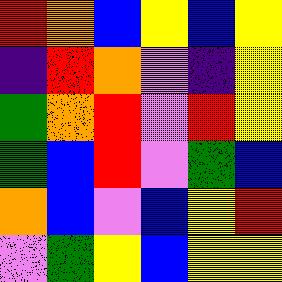[["red", "orange", "blue", "yellow", "blue", "yellow"], ["indigo", "red", "orange", "violet", "indigo", "yellow"], ["green", "orange", "red", "violet", "red", "yellow"], ["green", "blue", "red", "violet", "green", "blue"], ["orange", "blue", "violet", "blue", "yellow", "red"], ["violet", "green", "yellow", "blue", "yellow", "yellow"]]